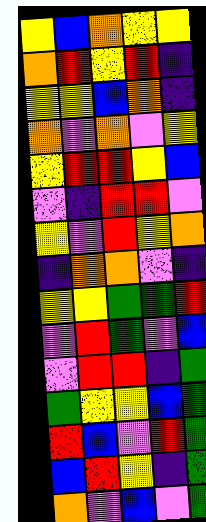[["yellow", "blue", "orange", "yellow", "yellow"], ["orange", "red", "yellow", "red", "indigo"], ["yellow", "yellow", "blue", "orange", "indigo"], ["orange", "violet", "orange", "violet", "yellow"], ["yellow", "red", "red", "yellow", "blue"], ["violet", "indigo", "red", "red", "violet"], ["yellow", "violet", "red", "yellow", "orange"], ["indigo", "orange", "orange", "violet", "indigo"], ["yellow", "yellow", "green", "green", "red"], ["violet", "red", "green", "violet", "blue"], ["violet", "red", "red", "indigo", "green"], ["green", "yellow", "yellow", "blue", "green"], ["red", "blue", "violet", "red", "green"], ["blue", "red", "yellow", "indigo", "green"], ["orange", "violet", "blue", "violet", "green"]]